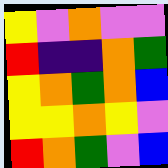[["yellow", "violet", "orange", "violet", "violet"], ["red", "indigo", "indigo", "orange", "green"], ["yellow", "orange", "green", "orange", "blue"], ["yellow", "yellow", "orange", "yellow", "violet"], ["red", "orange", "green", "violet", "blue"]]